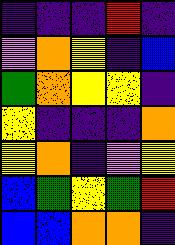[["indigo", "indigo", "indigo", "red", "indigo"], ["violet", "orange", "yellow", "indigo", "blue"], ["green", "orange", "yellow", "yellow", "indigo"], ["yellow", "indigo", "indigo", "indigo", "orange"], ["yellow", "orange", "indigo", "violet", "yellow"], ["blue", "green", "yellow", "green", "red"], ["blue", "blue", "orange", "orange", "indigo"]]